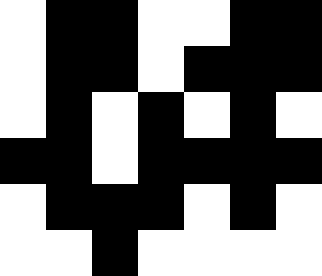[["white", "black", "black", "white", "white", "black", "black"], ["white", "black", "black", "white", "black", "black", "black"], ["white", "black", "white", "black", "white", "black", "white"], ["black", "black", "white", "black", "black", "black", "black"], ["white", "black", "black", "black", "white", "black", "white"], ["white", "white", "black", "white", "white", "white", "white"]]